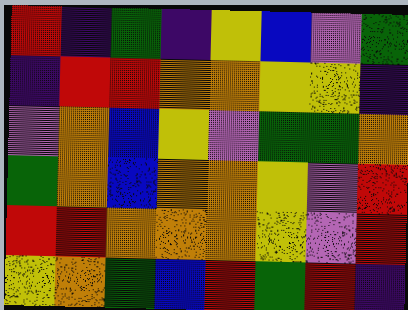[["red", "indigo", "green", "indigo", "yellow", "blue", "violet", "green"], ["indigo", "red", "red", "orange", "orange", "yellow", "yellow", "indigo"], ["violet", "orange", "blue", "yellow", "violet", "green", "green", "orange"], ["green", "orange", "blue", "orange", "orange", "yellow", "violet", "red"], ["red", "red", "orange", "orange", "orange", "yellow", "violet", "red"], ["yellow", "orange", "green", "blue", "red", "green", "red", "indigo"]]